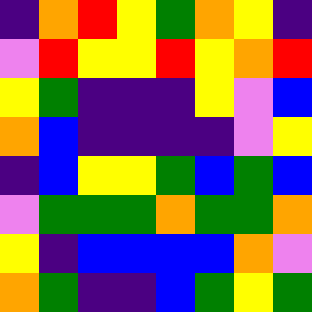[["indigo", "orange", "red", "yellow", "green", "orange", "yellow", "indigo"], ["violet", "red", "yellow", "yellow", "red", "yellow", "orange", "red"], ["yellow", "green", "indigo", "indigo", "indigo", "yellow", "violet", "blue"], ["orange", "blue", "indigo", "indigo", "indigo", "indigo", "violet", "yellow"], ["indigo", "blue", "yellow", "yellow", "green", "blue", "green", "blue"], ["violet", "green", "green", "green", "orange", "green", "green", "orange"], ["yellow", "indigo", "blue", "blue", "blue", "blue", "orange", "violet"], ["orange", "green", "indigo", "indigo", "blue", "green", "yellow", "green"]]